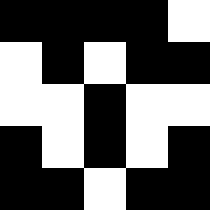[["black", "black", "black", "black", "white"], ["white", "black", "white", "black", "black"], ["white", "white", "black", "white", "white"], ["black", "white", "black", "white", "black"], ["black", "black", "white", "black", "black"]]